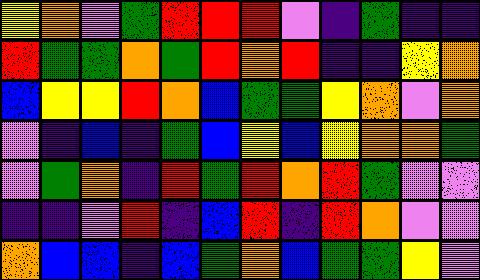[["yellow", "orange", "violet", "green", "red", "red", "red", "violet", "indigo", "green", "indigo", "indigo"], ["red", "green", "green", "orange", "green", "red", "orange", "red", "indigo", "indigo", "yellow", "orange"], ["blue", "yellow", "yellow", "red", "orange", "blue", "green", "green", "yellow", "orange", "violet", "orange"], ["violet", "indigo", "blue", "indigo", "green", "blue", "yellow", "blue", "yellow", "orange", "orange", "green"], ["violet", "green", "orange", "indigo", "red", "green", "red", "orange", "red", "green", "violet", "violet"], ["indigo", "indigo", "violet", "red", "indigo", "blue", "red", "indigo", "red", "orange", "violet", "violet"], ["orange", "blue", "blue", "indigo", "blue", "green", "orange", "blue", "green", "green", "yellow", "violet"]]